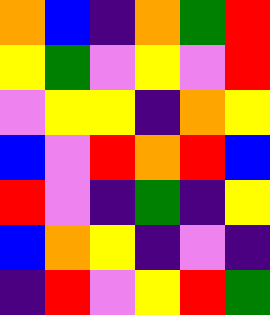[["orange", "blue", "indigo", "orange", "green", "red"], ["yellow", "green", "violet", "yellow", "violet", "red"], ["violet", "yellow", "yellow", "indigo", "orange", "yellow"], ["blue", "violet", "red", "orange", "red", "blue"], ["red", "violet", "indigo", "green", "indigo", "yellow"], ["blue", "orange", "yellow", "indigo", "violet", "indigo"], ["indigo", "red", "violet", "yellow", "red", "green"]]